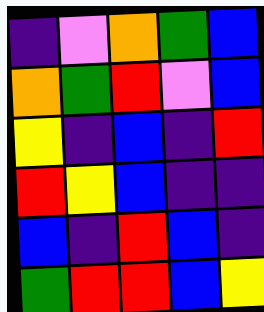[["indigo", "violet", "orange", "green", "blue"], ["orange", "green", "red", "violet", "blue"], ["yellow", "indigo", "blue", "indigo", "red"], ["red", "yellow", "blue", "indigo", "indigo"], ["blue", "indigo", "red", "blue", "indigo"], ["green", "red", "red", "blue", "yellow"]]